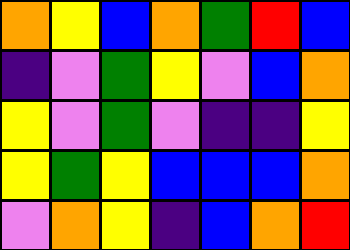[["orange", "yellow", "blue", "orange", "green", "red", "blue"], ["indigo", "violet", "green", "yellow", "violet", "blue", "orange"], ["yellow", "violet", "green", "violet", "indigo", "indigo", "yellow"], ["yellow", "green", "yellow", "blue", "blue", "blue", "orange"], ["violet", "orange", "yellow", "indigo", "blue", "orange", "red"]]